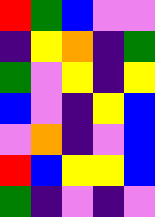[["red", "green", "blue", "violet", "violet"], ["indigo", "yellow", "orange", "indigo", "green"], ["green", "violet", "yellow", "indigo", "yellow"], ["blue", "violet", "indigo", "yellow", "blue"], ["violet", "orange", "indigo", "violet", "blue"], ["red", "blue", "yellow", "yellow", "blue"], ["green", "indigo", "violet", "indigo", "violet"]]